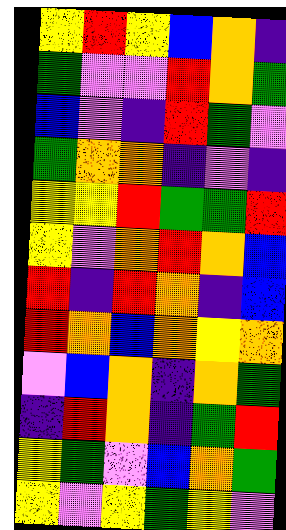[["yellow", "red", "yellow", "blue", "orange", "indigo"], ["green", "violet", "violet", "red", "orange", "green"], ["blue", "violet", "indigo", "red", "green", "violet"], ["green", "orange", "orange", "indigo", "violet", "indigo"], ["yellow", "yellow", "red", "green", "green", "red"], ["yellow", "violet", "orange", "red", "orange", "blue"], ["red", "indigo", "red", "orange", "indigo", "blue"], ["red", "orange", "blue", "orange", "yellow", "orange"], ["violet", "blue", "orange", "indigo", "orange", "green"], ["indigo", "red", "orange", "indigo", "green", "red"], ["yellow", "green", "violet", "blue", "orange", "green"], ["yellow", "violet", "yellow", "green", "yellow", "violet"]]